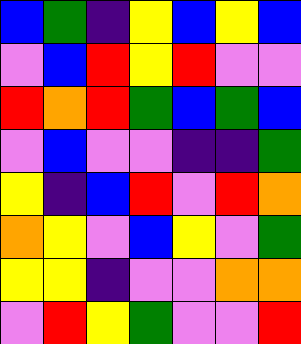[["blue", "green", "indigo", "yellow", "blue", "yellow", "blue"], ["violet", "blue", "red", "yellow", "red", "violet", "violet"], ["red", "orange", "red", "green", "blue", "green", "blue"], ["violet", "blue", "violet", "violet", "indigo", "indigo", "green"], ["yellow", "indigo", "blue", "red", "violet", "red", "orange"], ["orange", "yellow", "violet", "blue", "yellow", "violet", "green"], ["yellow", "yellow", "indigo", "violet", "violet", "orange", "orange"], ["violet", "red", "yellow", "green", "violet", "violet", "red"]]